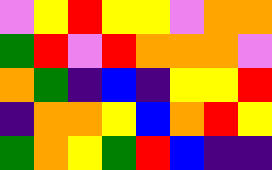[["violet", "yellow", "red", "yellow", "yellow", "violet", "orange", "orange"], ["green", "red", "violet", "red", "orange", "orange", "orange", "violet"], ["orange", "green", "indigo", "blue", "indigo", "yellow", "yellow", "red"], ["indigo", "orange", "orange", "yellow", "blue", "orange", "red", "yellow"], ["green", "orange", "yellow", "green", "red", "blue", "indigo", "indigo"]]